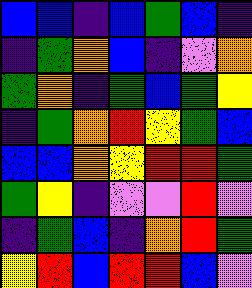[["blue", "blue", "indigo", "blue", "green", "blue", "indigo"], ["indigo", "green", "orange", "blue", "indigo", "violet", "orange"], ["green", "orange", "indigo", "green", "blue", "green", "yellow"], ["indigo", "green", "orange", "red", "yellow", "green", "blue"], ["blue", "blue", "orange", "yellow", "red", "red", "green"], ["green", "yellow", "indigo", "violet", "violet", "red", "violet"], ["indigo", "green", "blue", "indigo", "orange", "red", "green"], ["yellow", "red", "blue", "red", "red", "blue", "violet"]]